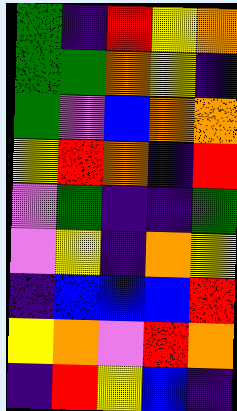[["green", "indigo", "red", "yellow", "orange"], ["green", "green", "orange", "yellow", "indigo"], ["green", "violet", "blue", "orange", "orange"], ["yellow", "red", "orange", "indigo", "red"], ["violet", "green", "indigo", "indigo", "green"], ["violet", "yellow", "indigo", "orange", "yellow"], ["indigo", "blue", "blue", "blue", "red"], ["yellow", "orange", "violet", "red", "orange"], ["indigo", "red", "yellow", "blue", "indigo"]]